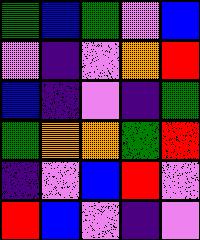[["green", "blue", "green", "violet", "blue"], ["violet", "indigo", "violet", "orange", "red"], ["blue", "indigo", "violet", "indigo", "green"], ["green", "orange", "orange", "green", "red"], ["indigo", "violet", "blue", "red", "violet"], ["red", "blue", "violet", "indigo", "violet"]]